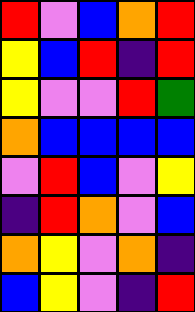[["red", "violet", "blue", "orange", "red"], ["yellow", "blue", "red", "indigo", "red"], ["yellow", "violet", "violet", "red", "green"], ["orange", "blue", "blue", "blue", "blue"], ["violet", "red", "blue", "violet", "yellow"], ["indigo", "red", "orange", "violet", "blue"], ["orange", "yellow", "violet", "orange", "indigo"], ["blue", "yellow", "violet", "indigo", "red"]]